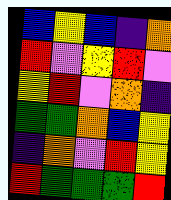[["blue", "yellow", "blue", "indigo", "orange"], ["red", "violet", "yellow", "red", "violet"], ["yellow", "red", "violet", "orange", "indigo"], ["green", "green", "orange", "blue", "yellow"], ["indigo", "orange", "violet", "red", "yellow"], ["red", "green", "green", "green", "red"]]